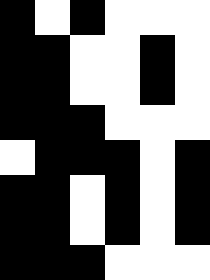[["black", "white", "black", "white", "white", "white"], ["black", "black", "white", "white", "black", "white"], ["black", "black", "white", "white", "black", "white"], ["black", "black", "black", "white", "white", "white"], ["white", "black", "black", "black", "white", "black"], ["black", "black", "white", "black", "white", "black"], ["black", "black", "white", "black", "white", "black"], ["black", "black", "black", "white", "white", "white"]]